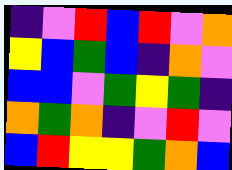[["indigo", "violet", "red", "blue", "red", "violet", "orange"], ["yellow", "blue", "green", "blue", "indigo", "orange", "violet"], ["blue", "blue", "violet", "green", "yellow", "green", "indigo"], ["orange", "green", "orange", "indigo", "violet", "red", "violet"], ["blue", "red", "yellow", "yellow", "green", "orange", "blue"]]